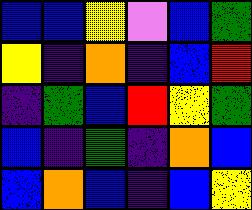[["blue", "blue", "yellow", "violet", "blue", "green"], ["yellow", "indigo", "orange", "indigo", "blue", "red"], ["indigo", "green", "blue", "red", "yellow", "green"], ["blue", "indigo", "green", "indigo", "orange", "blue"], ["blue", "orange", "blue", "indigo", "blue", "yellow"]]